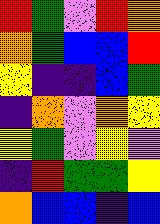[["red", "green", "violet", "red", "orange"], ["orange", "green", "blue", "blue", "red"], ["yellow", "indigo", "indigo", "blue", "green"], ["indigo", "orange", "violet", "orange", "yellow"], ["yellow", "green", "violet", "yellow", "violet"], ["indigo", "red", "green", "green", "yellow"], ["orange", "blue", "blue", "indigo", "blue"]]